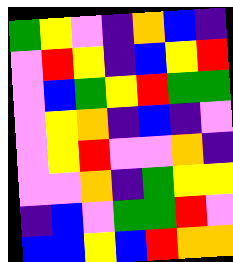[["green", "yellow", "violet", "indigo", "orange", "blue", "indigo"], ["violet", "red", "yellow", "indigo", "blue", "yellow", "red"], ["violet", "blue", "green", "yellow", "red", "green", "green"], ["violet", "yellow", "orange", "indigo", "blue", "indigo", "violet"], ["violet", "yellow", "red", "violet", "violet", "orange", "indigo"], ["violet", "violet", "orange", "indigo", "green", "yellow", "yellow"], ["indigo", "blue", "violet", "green", "green", "red", "violet"], ["blue", "blue", "yellow", "blue", "red", "orange", "orange"]]